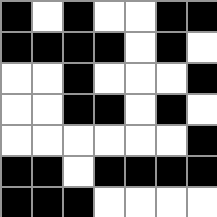[["black", "white", "black", "white", "white", "black", "black"], ["black", "black", "black", "black", "white", "black", "white"], ["white", "white", "black", "white", "white", "white", "black"], ["white", "white", "black", "black", "white", "black", "white"], ["white", "white", "white", "white", "white", "white", "black"], ["black", "black", "white", "black", "black", "black", "black"], ["black", "black", "black", "white", "white", "white", "white"]]